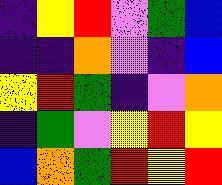[["indigo", "yellow", "red", "violet", "green", "blue"], ["indigo", "indigo", "orange", "violet", "indigo", "blue"], ["yellow", "red", "green", "indigo", "violet", "orange"], ["indigo", "green", "violet", "yellow", "red", "yellow"], ["blue", "orange", "green", "red", "yellow", "red"]]